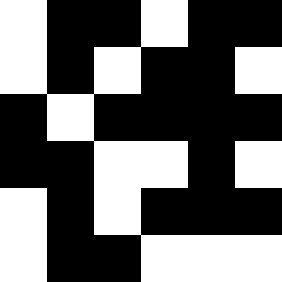[["white", "black", "black", "white", "black", "black"], ["white", "black", "white", "black", "black", "white"], ["black", "white", "black", "black", "black", "black"], ["black", "black", "white", "white", "black", "white"], ["white", "black", "white", "black", "black", "black"], ["white", "black", "black", "white", "white", "white"]]